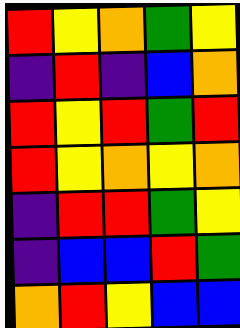[["red", "yellow", "orange", "green", "yellow"], ["indigo", "red", "indigo", "blue", "orange"], ["red", "yellow", "red", "green", "red"], ["red", "yellow", "orange", "yellow", "orange"], ["indigo", "red", "red", "green", "yellow"], ["indigo", "blue", "blue", "red", "green"], ["orange", "red", "yellow", "blue", "blue"]]